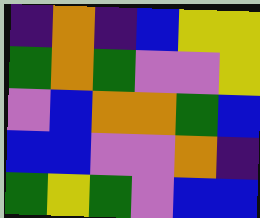[["indigo", "orange", "indigo", "blue", "yellow", "yellow"], ["green", "orange", "green", "violet", "violet", "yellow"], ["violet", "blue", "orange", "orange", "green", "blue"], ["blue", "blue", "violet", "violet", "orange", "indigo"], ["green", "yellow", "green", "violet", "blue", "blue"]]